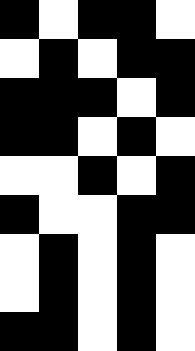[["black", "white", "black", "black", "white"], ["white", "black", "white", "black", "black"], ["black", "black", "black", "white", "black"], ["black", "black", "white", "black", "white"], ["white", "white", "black", "white", "black"], ["black", "white", "white", "black", "black"], ["white", "black", "white", "black", "white"], ["white", "black", "white", "black", "white"], ["black", "black", "white", "black", "white"]]